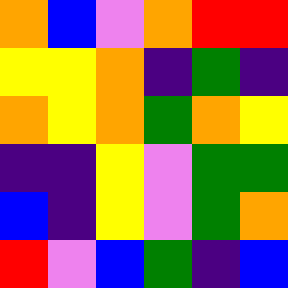[["orange", "blue", "violet", "orange", "red", "red"], ["yellow", "yellow", "orange", "indigo", "green", "indigo"], ["orange", "yellow", "orange", "green", "orange", "yellow"], ["indigo", "indigo", "yellow", "violet", "green", "green"], ["blue", "indigo", "yellow", "violet", "green", "orange"], ["red", "violet", "blue", "green", "indigo", "blue"]]